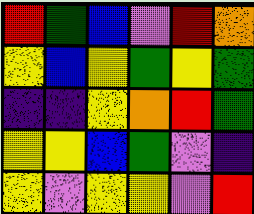[["red", "green", "blue", "violet", "red", "orange"], ["yellow", "blue", "yellow", "green", "yellow", "green"], ["indigo", "indigo", "yellow", "orange", "red", "green"], ["yellow", "yellow", "blue", "green", "violet", "indigo"], ["yellow", "violet", "yellow", "yellow", "violet", "red"]]